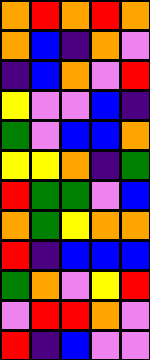[["orange", "red", "orange", "red", "orange"], ["orange", "blue", "indigo", "orange", "violet"], ["indigo", "blue", "orange", "violet", "red"], ["yellow", "violet", "violet", "blue", "indigo"], ["green", "violet", "blue", "blue", "orange"], ["yellow", "yellow", "orange", "indigo", "green"], ["red", "green", "green", "violet", "blue"], ["orange", "green", "yellow", "orange", "orange"], ["red", "indigo", "blue", "blue", "blue"], ["green", "orange", "violet", "yellow", "red"], ["violet", "red", "red", "orange", "violet"], ["red", "indigo", "blue", "violet", "violet"]]